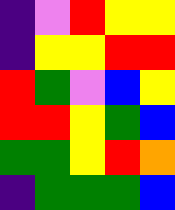[["indigo", "violet", "red", "yellow", "yellow"], ["indigo", "yellow", "yellow", "red", "red"], ["red", "green", "violet", "blue", "yellow"], ["red", "red", "yellow", "green", "blue"], ["green", "green", "yellow", "red", "orange"], ["indigo", "green", "green", "green", "blue"]]